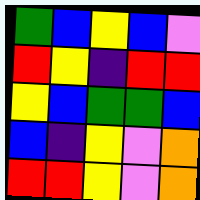[["green", "blue", "yellow", "blue", "violet"], ["red", "yellow", "indigo", "red", "red"], ["yellow", "blue", "green", "green", "blue"], ["blue", "indigo", "yellow", "violet", "orange"], ["red", "red", "yellow", "violet", "orange"]]